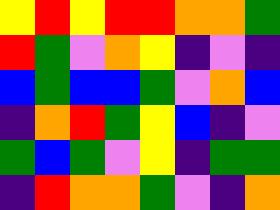[["yellow", "red", "yellow", "red", "red", "orange", "orange", "green"], ["red", "green", "violet", "orange", "yellow", "indigo", "violet", "indigo"], ["blue", "green", "blue", "blue", "green", "violet", "orange", "blue"], ["indigo", "orange", "red", "green", "yellow", "blue", "indigo", "violet"], ["green", "blue", "green", "violet", "yellow", "indigo", "green", "green"], ["indigo", "red", "orange", "orange", "green", "violet", "indigo", "orange"]]